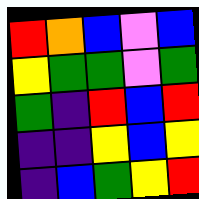[["red", "orange", "blue", "violet", "blue"], ["yellow", "green", "green", "violet", "green"], ["green", "indigo", "red", "blue", "red"], ["indigo", "indigo", "yellow", "blue", "yellow"], ["indigo", "blue", "green", "yellow", "red"]]